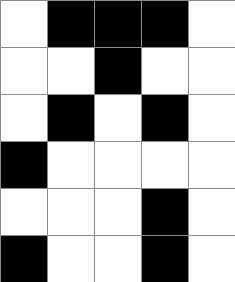[["white", "black", "black", "black", "white"], ["white", "white", "black", "white", "white"], ["white", "black", "white", "black", "white"], ["black", "white", "white", "white", "white"], ["white", "white", "white", "black", "white"], ["black", "white", "white", "black", "white"]]